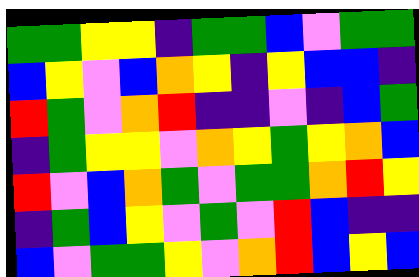[["green", "green", "yellow", "yellow", "indigo", "green", "green", "blue", "violet", "green", "green"], ["blue", "yellow", "violet", "blue", "orange", "yellow", "indigo", "yellow", "blue", "blue", "indigo"], ["red", "green", "violet", "orange", "red", "indigo", "indigo", "violet", "indigo", "blue", "green"], ["indigo", "green", "yellow", "yellow", "violet", "orange", "yellow", "green", "yellow", "orange", "blue"], ["red", "violet", "blue", "orange", "green", "violet", "green", "green", "orange", "red", "yellow"], ["indigo", "green", "blue", "yellow", "violet", "green", "violet", "red", "blue", "indigo", "indigo"], ["blue", "violet", "green", "green", "yellow", "violet", "orange", "red", "blue", "yellow", "blue"]]